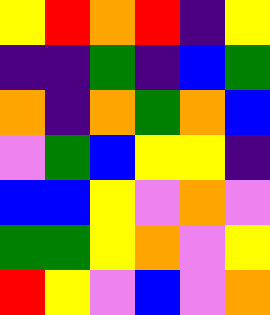[["yellow", "red", "orange", "red", "indigo", "yellow"], ["indigo", "indigo", "green", "indigo", "blue", "green"], ["orange", "indigo", "orange", "green", "orange", "blue"], ["violet", "green", "blue", "yellow", "yellow", "indigo"], ["blue", "blue", "yellow", "violet", "orange", "violet"], ["green", "green", "yellow", "orange", "violet", "yellow"], ["red", "yellow", "violet", "blue", "violet", "orange"]]